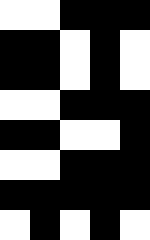[["white", "white", "black", "black", "black"], ["black", "black", "white", "black", "white"], ["black", "black", "white", "black", "white"], ["white", "white", "black", "black", "black"], ["black", "black", "white", "white", "black"], ["white", "white", "black", "black", "black"], ["black", "black", "black", "black", "black"], ["white", "black", "white", "black", "white"]]